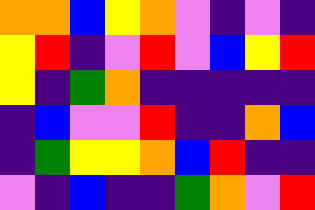[["orange", "orange", "blue", "yellow", "orange", "violet", "indigo", "violet", "indigo"], ["yellow", "red", "indigo", "violet", "red", "violet", "blue", "yellow", "red"], ["yellow", "indigo", "green", "orange", "indigo", "indigo", "indigo", "indigo", "indigo"], ["indigo", "blue", "violet", "violet", "red", "indigo", "indigo", "orange", "blue"], ["indigo", "green", "yellow", "yellow", "orange", "blue", "red", "indigo", "indigo"], ["violet", "indigo", "blue", "indigo", "indigo", "green", "orange", "violet", "red"]]